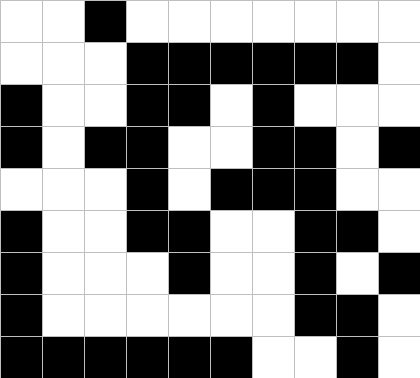[["white", "white", "black", "white", "white", "white", "white", "white", "white", "white"], ["white", "white", "white", "black", "black", "black", "black", "black", "black", "white"], ["black", "white", "white", "black", "black", "white", "black", "white", "white", "white"], ["black", "white", "black", "black", "white", "white", "black", "black", "white", "black"], ["white", "white", "white", "black", "white", "black", "black", "black", "white", "white"], ["black", "white", "white", "black", "black", "white", "white", "black", "black", "white"], ["black", "white", "white", "white", "black", "white", "white", "black", "white", "black"], ["black", "white", "white", "white", "white", "white", "white", "black", "black", "white"], ["black", "black", "black", "black", "black", "black", "white", "white", "black", "white"]]